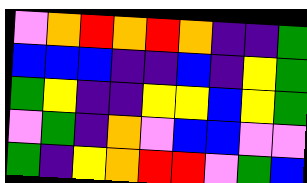[["violet", "orange", "red", "orange", "red", "orange", "indigo", "indigo", "green"], ["blue", "blue", "blue", "indigo", "indigo", "blue", "indigo", "yellow", "green"], ["green", "yellow", "indigo", "indigo", "yellow", "yellow", "blue", "yellow", "green"], ["violet", "green", "indigo", "orange", "violet", "blue", "blue", "violet", "violet"], ["green", "indigo", "yellow", "orange", "red", "red", "violet", "green", "blue"]]